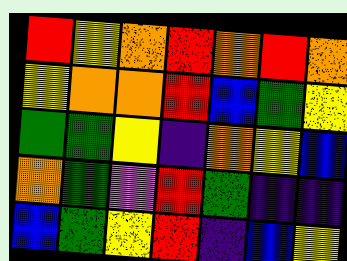[["red", "yellow", "orange", "red", "orange", "red", "orange"], ["yellow", "orange", "orange", "red", "blue", "green", "yellow"], ["green", "green", "yellow", "indigo", "orange", "yellow", "blue"], ["orange", "green", "violet", "red", "green", "indigo", "indigo"], ["blue", "green", "yellow", "red", "indigo", "blue", "yellow"]]